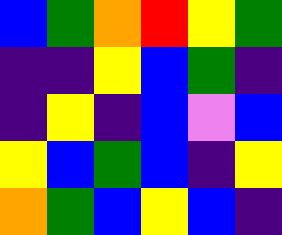[["blue", "green", "orange", "red", "yellow", "green"], ["indigo", "indigo", "yellow", "blue", "green", "indigo"], ["indigo", "yellow", "indigo", "blue", "violet", "blue"], ["yellow", "blue", "green", "blue", "indigo", "yellow"], ["orange", "green", "blue", "yellow", "blue", "indigo"]]